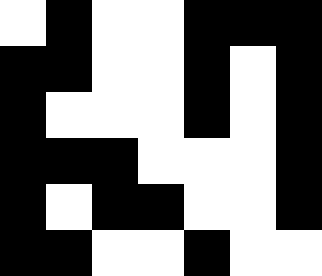[["white", "black", "white", "white", "black", "black", "black"], ["black", "black", "white", "white", "black", "white", "black"], ["black", "white", "white", "white", "black", "white", "black"], ["black", "black", "black", "white", "white", "white", "black"], ["black", "white", "black", "black", "white", "white", "black"], ["black", "black", "white", "white", "black", "white", "white"]]